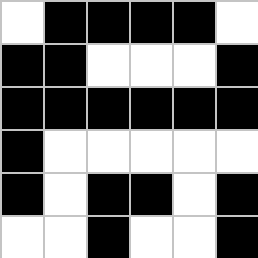[["white", "black", "black", "black", "black", "white"], ["black", "black", "white", "white", "white", "black"], ["black", "black", "black", "black", "black", "black"], ["black", "white", "white", "white", "white", "white"], ["black", "white", "black", "black", "white", "black"], ["white", "white", "black", "white", "white", "black"]]